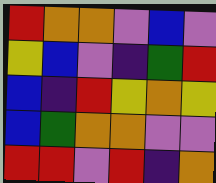[["red", "orange", "orange", "violet", "blue", "violet"], ["yellow", "blue", "violet", "indigo", "green", "red"], ["blue", "indigo", "red", "yellow", "orange", "yellow"], ["blue", "green", "orange", "orange", "violet", "violet"], ["red", "red", "violet", "red", "indigo", "orange"]]